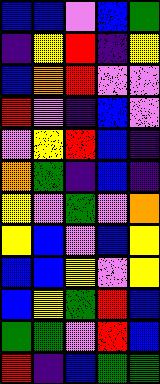[["blue", "blue", "violet", "blue", "green"], ["indigo", "yellow", "red", "indigo", "yellow"], ["blue", "orange", "red", "violet", "violet"], ["red", "violet", "indigo", "blue", "violet"], ["violet", "yellow", "red", "blue", "indigo"], ["orange", "green", "indigo", "blue", "indigo"], ["yellow", "violet", "green", "violet", "orange"], ["yellow", "blue", "violet", "blue", "yellow"], ["blue", "blue", "yellow", "violet", "yellow"], ["blue", "yellow", "green", "red", "blue"], ["green", "green", "violet", "red", "blue"], ["red", "indigo", "blue", "green", "green"]]